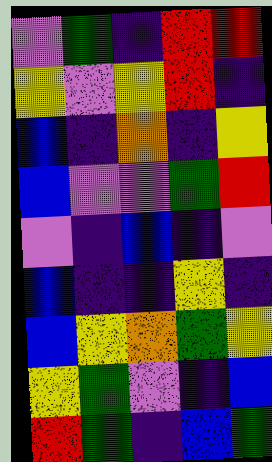[["violet", "green", "indigo", "red", "red"], ["yellow", "violet", "yellow", "red", "indigo"], ["blue", "indigo", "orange", "indigo", "yellow"], ["blue", "violet", "violet", "green", "red"], ["violet", "indigo", "blue", "indigo", "violet"], ["blue", "indigo", "indigo", "yellow", "indigo"], ["blue", "yellow", "orange", "green", "yellow"], ["yellow", "green", "violet", "indigo", "blue"], ["red", "green", "indigo", "blue", "green"]]